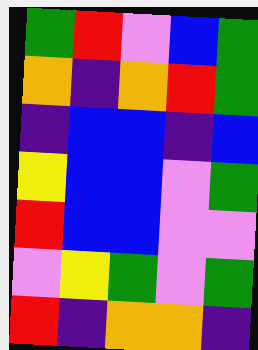[["green", "red", "violet", "blue", "green"], ["orange", "indigo", "orange", "red", "green"], ["indigo", "blue", "blue", "indigo", "blue"], ["yellow", "blue", "blue", "violet", "green"], ["red", "blue", "blue", "violet", "violet"], ["violet", "yellow", "green", "violet", "green"], ["red", "indigo", "orange", "orange", "indigo"]]